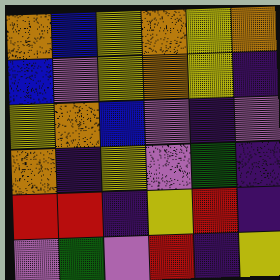[["orange", "blue", "yellow", "orange", "yellow", "orange"], ["blue", "violet", "yellow", "orange", "yellow", "indigo"], ["yellow", "orange", "blue", "violet", "indigo", "violet"], ["orange", "indigo", "yellow", "violet", "green", "indigo"], ["red", "red", "indigo", "yellow", "red", "indigo"], ["violet", "green", "violet", "red", "indigo", "yellow"]]